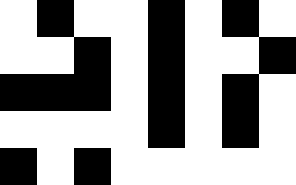[["white", "black", "white", "white", "black", "white", "black", "white"], ["white", "white", "black", "white", "black", "white", "white", "black"], ["black", "black", "black", "white", "black", "white", "black", "white"], ["white", "white", "white", "white", "black", "white", "black", "white"], ["black", "white", "black", "white", "white", "white", "white", "white"]]